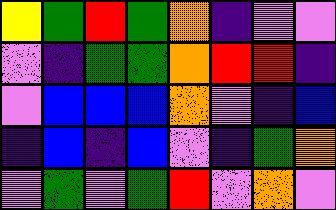[["yellow", "green", "red", "green", "orange", "indigo", "violet", "violet"], ["violet", "indigo", "green", "green", "orange", "red", "red", "indigo"], ["violet", "blue", "blue", "blue", "orange", "violet", "indigo", "blue"], ["indigo", "blue", "indigo", "blue", "violet", "indigo", "green", "orange"], ["violet", "green", "violet", "green", "red", "violet", "orange", "violet"]]